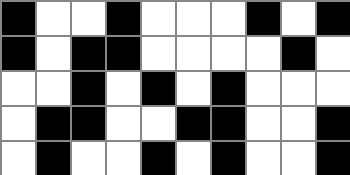[["black", "white", "white", "black", "white", "white", "white", "black", "white", "black"], ["black", "white", "black", "black", "white", "white", "white", "white", "black", "white"], ["white", "white", "black", "white", "black", "white", "black", "white", "white", "white"], ["white", "black", "black", "white", "white", "black", "black", "white", "white", "black"], ["white", "black", "white", "white", "black", "white", "black", "white", "white", "black"]]